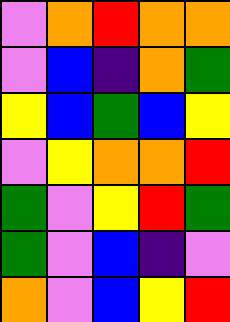[["violet", "orange", "red", "orange", "orange"], ["violet", "blue", "indigo", "orange", "green"], ["yellow", "blue", "green", "blue", "yellow"], ["violet", "yellow", "orange", "orange", "red"], ["green", "violet", "yellow", "red", "green"], ["green", "violet", "blue", "indigo", "violet"], ["orange", "violet", "blue", "yellow", "red"]]